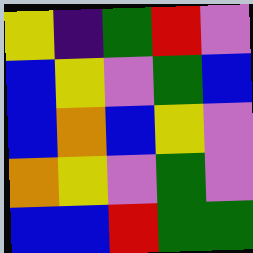[["yellow", "indigo", "green", "red", "violet"], ["blue", "yellow", "violet", "green", "blue"], ["blue", "orange", "blue", "yellow", "violet"], ["orange", "yellow", "violet", "green", "violet"], ["blue", "blue", "red", "green", "green"]]